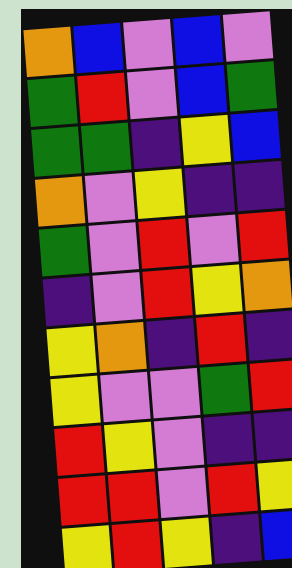[["orange", "blue", "violet", "blue", "violet"], ["green", "red", "violet", "blue", "green"], ["green", "green", "indigo", "yellow", "blue"], ["orange", "violet", "yellow", "indigo", "indigo"], ["green", "violet", "red", "violet", "red"], ["indigo", "violet", "red", "yellow", "orange"], ["yellow", "orange", "indigo", "red", "indigo"], ["yellow", "violet", "violet", "green", "red"], ["red", "yellow", "violet", "indigo", "indigo"], ["red", "red", "violet", "red", "yellow"], ["yellow", "red", "yellow", "indigo", "blue"]]